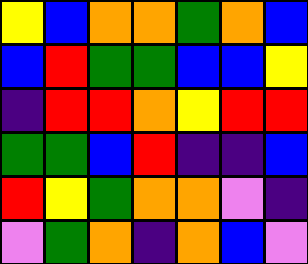[["yellow", "blue", "orange", "orange", "green", "orange", "blue"], ["blue", "red", "green", "green", "blue", "blue", "yellow"], ["indigo", "red", "red", "orange", "yellow", "red", "red"], ["green", "green", "blue", "red", "indigo", "indigo", "blue"], ["red", "yellow", "green", "orange", "orange", "violet", "indigo"], ["violet", "green", "orange", "indigo", "orange", "blue", "violet"]]